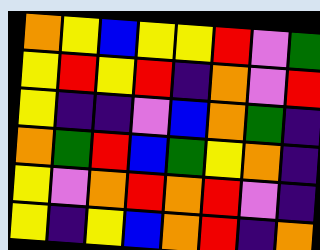[["orange", "yellow", "blue", "yellow", "yellow", "red", "violet", "green"], ["yellow", "red", "yellow", "red", "indigo", "orange", "violet", "red"], ["yellow", "indigo", "indigo", "violet", "blue", "orange", "green", "indigo"], ["orange", "green", "red", "blue", "green", "yellow", "orange", "indigo"], ["yellow", "violet", "orange", "red", "orange", "red", "violet", "indigo"], ["yellow", "indigo", "yellow", "blue", "orange", "red", "indigo", "orange"]]